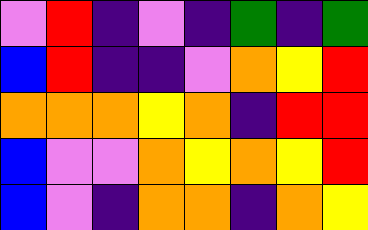[["violet", "red", "indigo", "violet", "indigo", "green", "indigo", "green"], ["blue", "red", "indigo", "indigo", "violet", "orange", "yellow", "red"], ["orange", "orange", "orange", "yellow", "orange", "indigo", "red", "red"], ["blue", "violet", "violet", "orange", "yellow", "orange", "yellow", "red"], ["blue", "violet", "indigo", "orange", "orange", "indigo", "orange", "yellow"]]